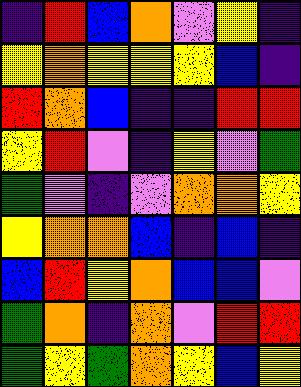[["indigo", "red", "blue", "orange", "violet", "yellow", "indigo"], ["yellow", "orange", "yellow", "yellow", "yellow", "blue", "indigo"], ["red", "orange", "blue", "indigo", "indigo", "red", "red"], ["yellow", "red", "violet", "indigo", "yellow", "violet", "green"], ["green", "violet", "indigo", "violet", "orange", "orange", "yellow"], ["yellow", "orange", "orange", "blue", "indigo", "blue", "indigo"], ["blue", "red", "yellow", "orange", "blue", "blue", "violet"], ["green", "orange", "indigo", "orange", "violet", "red", "red"], ["green", "yellow", "green", "orange", "yellow", "blue", "yellow"]]